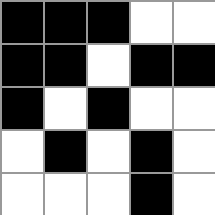[["black", "black", "black", "white", "white"], ["black", "black", "white", "black", "black"], ["black", "white", "black", "white", "white"], ["white", "black", "white", "black", "white"], ["white", "white", "white", "black", "white"]]